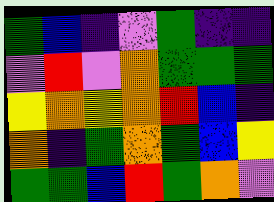[["green", "blue", "indigo", "violet", "green", "indigo", "indigo"], ["violet", "red", "violet", "orange", "green", "green", "green"], ["yellow", "orange", "yellow", "orange", "red", "blue", "indigo"], ["orange", "indigo", "green", "orange", "green", "blue", "yellow"], ["green", "green", "blue", "red", "green", "orange", "violet"]]